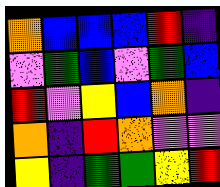[["orange", "blue", "blue", "blue", "red", "indigo"], ["violet", "green", "blue", "violet", "green", "blue"], ["red", "violet", "yellow", "blue", "orange", "indigo"], ["orange", "indigo", "red", "orange", "violet", "violet"], ["yellow", "indigo", "green", "green", "yellow", "red"]]